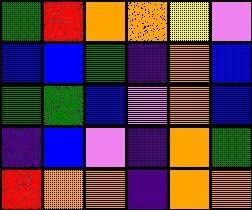[["green", "red", "orange", "orange", "yellow", "violet"], ["blue", "blue", "green", "indigo", "orange", "blue"], ["green", "green", "blue", "violet", "orange", "blue"], ["indigo", "blue", "violet", "indigo", "orange", "green"], ["red", "orange", "orange", "indigo", "orange", "orange"]]